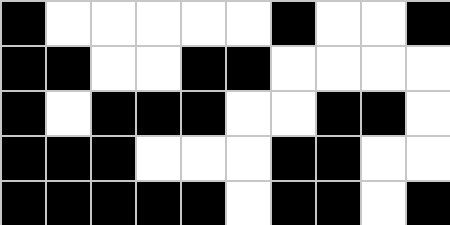[["black", "white", "white", "white", "white", "white", "black", "white", "white", "black"], ["black", "black", "white", "white", "black", "black", "white", "white", "white", "white"], ["black", "white", "black", "black", "black", "white", "white", "black", "black", "white"], ["black", "black", "black", "white", "white", "white", "black", "black", "white", "white"], ["black", "black", "black", "black", "black", "white", "black", "black", "white", "black"]]